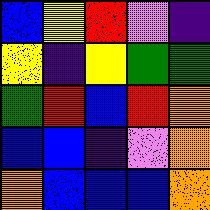[["blue", "yellow", "red", "violet", "indigo"], ["yellow", "indigo", "yellow", "green", "green"], ["green", "red", "blue", "red", "orange"], ["blue", "blue", "indigo", "violet", "orange"], ["orange", "blue", "blue", "blue", "orange"]]